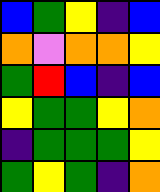[["blue", "green", "yellow", "indigo", "blue"], ["orange", "violet", "orange", "orange", "yellow"], ["green", "red", "blue", "indigo", "blue"], ["yellow", "green", "green", "yellow", "orange"], ["indigo", "green", "green", "green", "yellow"], ["green", "yellow", "green", "indigo", "orange"]]